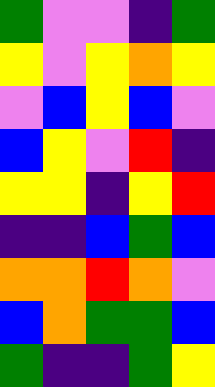[["green", "violet", "violet", "indigo", "green"], ["yellow", "violet", "yellow", "orange", "yellow"], ["violet", "blue", "yellow", "blue", "violet"], ["blue", "yellow", "violet", "red", "indigo"], ["yellow", "yellow", "indigo", "yellow", "red"], ["indigo", "indigo", "blue", "green", "blue"], ["orange", "orange", "red", "orange", "violet"], ["blue", "orange", "green", "green", "blue"], ["green", "indigo", "indigo", "green", "yellow"]]